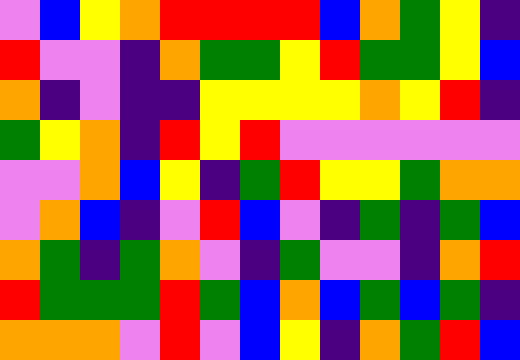[["violet", "blue", "yellow", "orange", "red", "red", "red", "red", "blue", "orange", "green", "yellow", "indigo"], ["red", "violet", "violet", "indigo", "orange", "green", "green", "yellow", "red", "green", "green", "yellow", "blue"], ["orange", "indigo", "violet", "indigo", "indigo", "yellow", "yellow", "yellow", "yellow", "orange", "yellow", "red", "indigo"], ["green", "yellow", "orange", "indigo", "red", "yellow", "red", "violet", "violet", "violet", "violet", "violet", "violet"], ["violet", "violet", "orange", "blue", "yellow", "indigo", "green", "red", "yellow", "yellow", "green", "orange", "orange"], ["violet", "orange", "blue", "indigo", "violet", "red", "blue", "violet", "indigo", "green", "indigo", "green", "blue"], ["orange", "green", "indigo", "green", "orange", "violet", "indigo", "green", "violet", "violet", "indigo", "orange", "red"], ["red", "green", "green", "green", "red", "green", "blue", "orange", "blue", "green", "blue", "green", "indigo"], ["orange", "orange", "orange", "violet", "red", "violet", "blue", "yellow", "indigo", "orange", "green", "red", "blue"]]